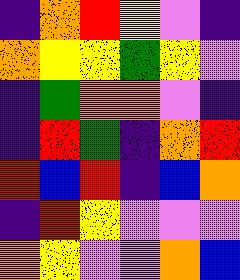[["indigo", "orange", "red", "yellow", "violet", "indigo"], ["orange", "yellow", "yellow", "green", "yellow", "violet"], ["indigo", "green", "orange", "orange", "violet", "indigo"], ["indigo", "red", "green", "indigo", "orange", "red"], ["red", "blue", "red", "indigo", "blue", "orange"], ["indigo", "red", "yellow", "violet", "violet", "violet"], ["orange", "yellow", "violet", "violet", "orange", "blue"]]